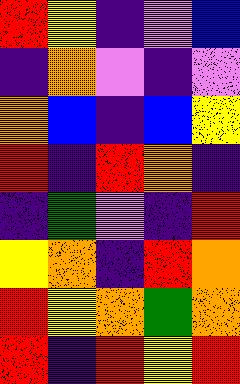[["red", "yellow", "indigo", "violet", "blue"], ["indigo", "orange", "violet", "indigo", "violet"], ["orange", "blue", "indigo", "blue", "yellow"], ["red", "indigo", "red", "orange", "indigo"], ["indigo", "green", "violet", "indigo", "red"], ["yellow", "orange", "indigo", "red", "orange"], ["red", "yellow", "orange", "green", "orange"], ["red", "indigo", "red", "yellow", "red"]]